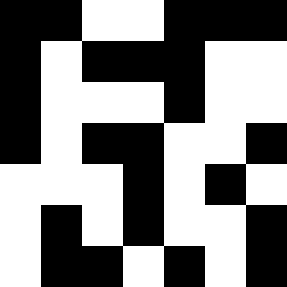[["black", "black", "white", "white", "black", "black", "black"], ["black", "white", "black", "black", "black", "white", "white"], ["black", "white", "white", "white", "black", "white", "white"], ["black", "white", "black", "black", "white", "white", "black"], ["white", "white", "white", "black", "white", "black", "white"], ["white", "black", "white", "black", "white", "white", "black"], ["white", "black", "black", "white", "black", "white", "black"]]